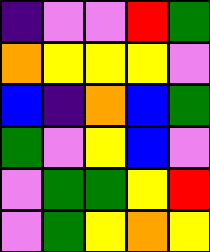[["indigo", "violet", "violet", "red", "green"], ["orange", "yellow", "yellow", "yellow", "violet"], ["blue", "indigo", "orange", "blue", "green"], ["green", "violet", "yellow", "blue", "violet"], ["violet", "green", "green", "yellow", "red"], ["violet", "green", "yellow", "orange", "yellow"]]